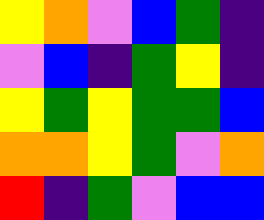[["yellow", "orange", "violet", "blue", "green", "indigo"], ["violet", "blue", "indigo", "green", "yellow", "indigo"], ["yellow", "green", "yellow", "green", "green", "blue"], ["orange", "orange", "yellow", "green", "violet", "orange"], ["red", "indigo", "green", "violet", "blue", "blue"]]